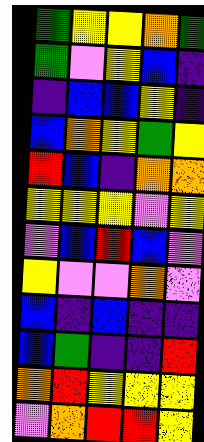[["green", "yellow", "yellow", "orange", "green"], ["green", "violet", "yellow", "blue", "indigo"], ["indigo", "blue", "blue", "yellow", "indigo"], ["blue", "orange", "yellow", "green", "yellow"], ["red", "blue", "indigo", "orange", "orange"], ["yellow", "yellow", "yellow", "violet", "yellow"], ["violet", "blue", "red", "blue", "violet"], ["yellow", "violet", "violet", "orange", "violet"], ["blue", "indigo", "blue", "indigo", "indigo"], ["blue", "green", "indigo", "indigo", "red"], ["orange", "red", "yellow", "yellow", "yellow"], ["violet", "orange", "red", "red", "yellow"]]